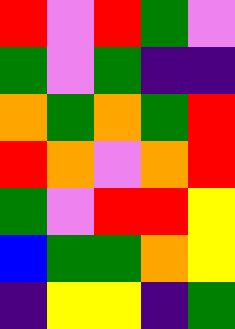[["red", "violet", "red", "green", "violet"], ["green", "violet", "green", "indigo", "indigo"], ["orange", "green", "orange", "green", "red"], ["red", "orange", "violet", "orange", "red"], ["green", "violet", "red", "red", "yellow"], ["blue", "green", "green", "orange", "yellow"], ["indigo", "yellow", "yellow", "indigo", "green"]]